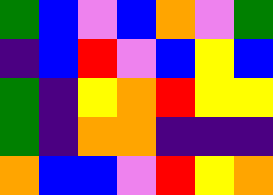[["green", "blue", "violet", "blue", "orange", "violet", "green"], ["indigo", "blue", "red", "violet", "blue", "yellow", "blue"], ["green", "indigo", "yellow", "orange", "red", "yellow", "yellow"], ["green", "indigo", "orange", "orange", "indigo", "indigo", "indigo"], ["orange", "blue", "blue", "violet", "red", "yellow", "orange"]]